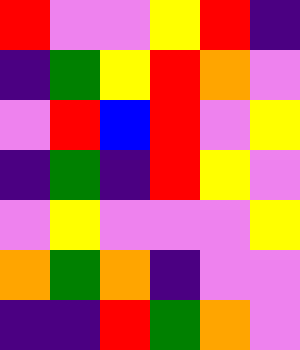[["red", "violet", "violet", "yellow", "red", "indigo"], ["indigo", "green", "yellow", "red", "orange", "violet"], ["violet", "red", "blue", "red", "violet", "yellow"], ["indigo", "green", "indigo", "red", "yellow", "violet"], ["violet", "yellow", "violet", "violet", "violet", "yellow"], ["orange", "green", "orange", "indigo", "violet", "violet"], ["indigo", "indigo", "red", "green", "orange", "violet"]]